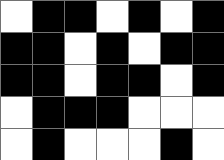[["white", "black", "black", "white", "black", "white", "black"], ["black", "black", "white", "black", "white", "black", "black"], ["black", "black", "white", "black", "black", "white", "black"], ["white", "black", "black", "black", "white", "white", "white"], ["white", "black", "white", "white", "white", "black", "white"]]